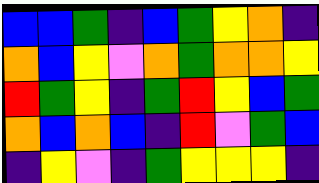[["blue", "blue", "green", "indigo", "blue", "green", "yellow", "orange", "indigo"], ["orange", "blue", "yellow", "violet", "orange", "green", "orange", "orange", "yellow"], ["red", "green", "yellow", "indigo", "green", "red", "yellow", "blue", "green"], ["orange", "blue", "orange", "blue", "indigo", "red", "violet", "green", "blue"], ["indigo", "yellow", "violet", "indigo", "green", "yellow", "yellow", "yellow", "indigo"]]